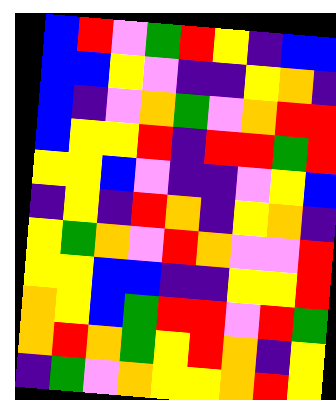[["blue", "red", "violet", "green", "red", "yellow", "indigo", "blue", "blue"], ["blue", "blue", "yellow", "violet", "indigo", "indigo", "yellow", "orange", "indigo"], ["blue", "indigo", "violet", "orange", "green", "violet", "orange", "red", "red"], ["blue", "yellow", "yellow", "red", "indigo", "red", "red", "green", "red"], ["yellow", "yellow", "blue", "violet", "indigo", "indigo", "violet", "yellow", "blue"], ["indigo", "yellow", "indigo", "red", "orange", "indigo", "yellow", "orange", "indigo"], ["yellow", "green", "orange", "violet", "red", "orange", "violet", "violet", "red"], ["yellow", "yellow", "blue", "blue", "indigo", "indigo", "yellow", "yellow", "red"], ["orange", "yellow", "blue", "green", "red", "red", "violet", "red", "green"], ["orange", "red", "orange", "green", "yellow", "red", "orange", "indigo", "yellow"], ["indigo", "green", "violet", "orange", "yellow", "yellow", "orange", "red", "yellow"]]